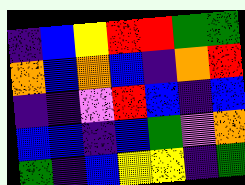[["indigo", "blue", "yellow", "red", "red", "green", "green"], ["orange", "blue", "orange", "blue", "indigo", "orange", "red"], ["indigo", "indigo", "violet", "red", "blue", "indigo", "blue"], ["blue", "blue", "indigo", "blue", "green", "violet", "orange"], ["green", "indigo", "blue", "yellow", "yellow", "indigo", "green"]]